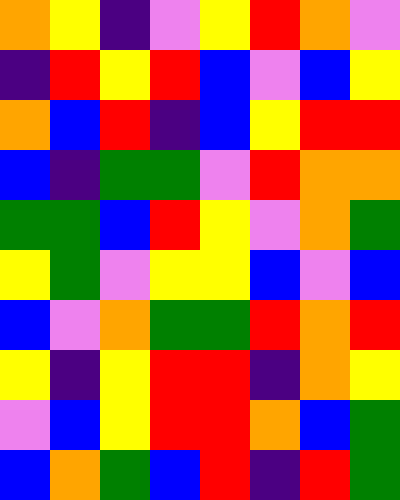[["orange", "yellow", "indigo", "violet", "yellow", "red", "orange", "violet"], ["indigo", "red", "yellow", "red", "blue", "violet", "blue", "yellow"], ["orange", "blue", "red", "indigo", "blue", "yellow", "red", "red"], ["blue", "indigo", "green", "green", "violet", "red", "orange", "orange"], ["green", "green", "blue", "red", "yellow", "violet", "orange", "green"], ["yellow", "green", "violet", "yellow", "yellow", "blue", "violet", "blue"], ["blue", "violet", "orange", "green", "green", "red", "orange", "red"], ["yellow", "indigo", "yellow", "red", "red", "indigo", "orange", "yellow"], ["violet", "blue", "yellow", "red", "red", "orange", "blue", "green"], ["blue", "orange", "green", "blue", "red", "indigo", "red", "green"]]